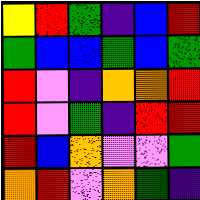[["yellow", "red", "green", "indigo", "blue", "red"], ["green", "blue", "blue", "green", "blue", "green"], ["red", "violet", "indigo", "orange", "orange", "red"], ["red", "violet", "green", "indigo", "red", "red"], ["red", "blue", "orange", "violet", "violet", "green"], ["orange", "red", "violet", "orange", "green", "indigo"]]